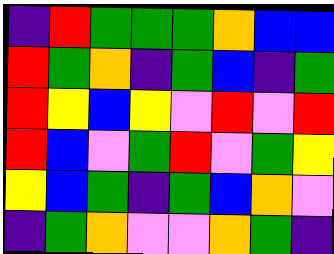[["indigo", "red", "green", "green", "green", "orange", "blue", "blue"], ["red", "green", "orange", "indigo", "green", "blue", "indigo", "green"], ["red", "yellow", "blue", "yellow", "violet", "red", "violet", "red"], ["red", "blue", "violet", "green", "red", "violet", "green", "yellow"], ["yellow", "blue", "green", "indigo", "green", "blue", "orange", "violet"], ["indigo", "green", "orange", "violet", "violet", "orange", "green", "indigo"]]